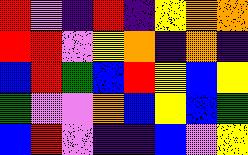[["red", "violet", "indigo", "red", "indigo", "yellow", "orange", "orange"], ["red", "red", "violet", "yellow", "orange", "indigo", "orange", "indigo"], ["blue", "red", "green", "blue", "red", "yellow", "blue", "yellow"], ["green", "violet", "violet", "orange", "blue", "yellow", "blue", "green"], ["blue", "red", "violet", "indigo", "indigo", "blue", "violet", "yellow"]]